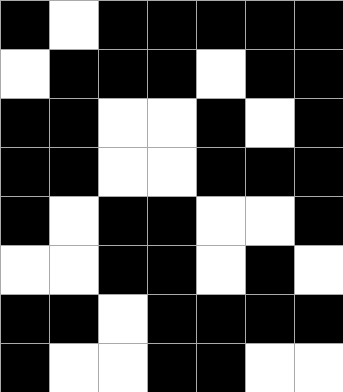[["black", "white", "black", "black", "black", "black", "black"], ["white", "black", "black", "black", "white", "black", "black"], ["black", "black", "white", "white", "black", "white", "black"], ["black", "black", "white", "white", "black", "black", "black"], ["black", "white", "black", "black", "white", "white", "black"], ["white", "white", "black", "black", "white", "black", "white"], ["black", "black", "white", "black", "black", "black", "black"], ["black", "white", "white", "black", "black", "white", "white"]]